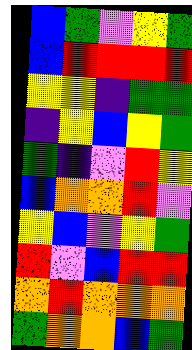[["blue", "green", "violet", "yellow", "green"], ["blue", "red", "red", "red", "red"], ["yellow", "yellow", "indigo", "green", "green"], ["indigo", "yellow", "blue", "yellow", "green"], ["green", "indigo", "violet", "red", "yellow"], ["blue", "orange", "orange", "red", "violet"], ["yellow", "blue", "violet", "yellow", "green"], ["red", "violet", "blue", "red", "red"], ["orange", "red", "orange", "orange", "orange"], ["green", "orange", "orange", "blue", "green"]]